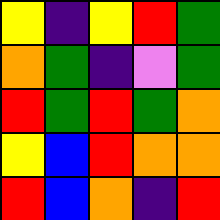[["yellow", "indigo", "yellow", "red", "green"], ["orange", "green", "indigo", "violet", "green"], ["red", "green", "red", "green", "orange"], ["yellow", "blue", "red", "orange", "orange"], ["red", "blue", "orange", "indigo", "red"]]